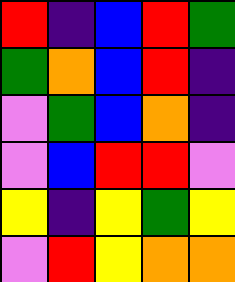[["red", "indigo", "blue", "red", "green"], ["green", "orange", "blue", "red", "indigo"], ["violet", "green", "blue", "orange", "indigo"], ["violet", "blue", "red", "red", "violet"], ["yellow", "indigo", "yellow", "green", "yellow"], ["violet", "red", "yellow", "orange", "orange"]]